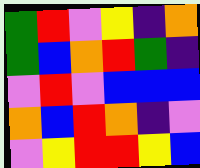[["green", "red", "violet", "yellow", "indigo", "orange"], ["green", "blue", "orange", "red", "green", "indigo"], ["violet", "red", "violet", "blue", "blue", "blue"], ["orange", "blue", "red", "orange", "indigo", "violet"], ["violet", "yellow", "red", "red", "yellow", "blue"]]